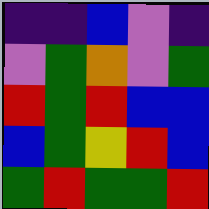[["indigo", "indigo", "blue", "violet", "indigo"], ["violet", "green", "orange", "violet", "green"], ["red", "green", "red", "blue", "blue"], ["blue", "green", "yellow", "red", "blue"], ["green", "red", "green", "green", "red"]]